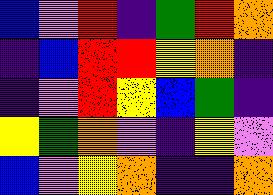[["blue", "violet", "red", "indigo", "green", "red", "orange"], ["indigo", "blue", "red", "red", "yellow", "orange", "indigo"], ["indigo", "violet", "red", "yellow", "blue", "green", "indigo"], ["yellow", "green", "orange", "violet", "indigo", "yellow", "violet"], ["blue", "violet", "yellow", "orange", "indigo", "indigo", "orange"]]